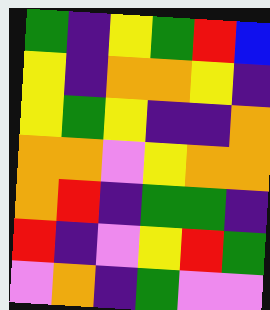[["green", "indigo", "yellow", "green", "red", "blue"], ["yellow", "indigo", "orange", "orange", "yellow", "indigo"], ["yellow", "green", "yellow", "indigo", "indigo", "orange"], ["orange", "orange", "violet", "yellow", "orange", "orange"], ["orange", "red", "indigo", "green", "green", "indigo"], ["red", "indigo", "violet", "yellow", "red", "green"], ["violet", "orange", "indigo", "green", "violet", "violet"]]